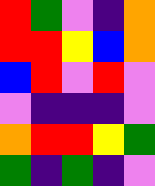[["red", "green", "violet", "indigo", "orange"], ["red", "red", "yellow", "blue", "orange"], ["blue", "red", "violet", "red", "violet"], ["violet", "indigo", "indigo", "indigo", "violet"], ["orange", "red", "red", "yellow", "green"], ["green", "indigo", "green", "indigo", "violet"]]